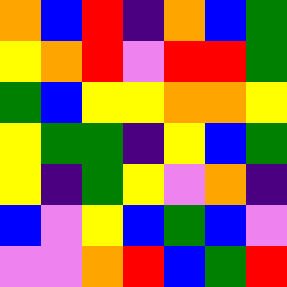[["orange", "blue", "red", "indigo", "orange", "blue", "green"], ["yellow", "orange", "red", "violet", "red", "red", "green"], ["green", "blue", "yellow", "yellow", "orange", "orange", "yellow"], ["yellow", "green", "green", "indigo", "yellow", "blue", "green"], ["yellow", "indigo", "green", "yellow", "violet", "orange", "indigo"], ["blue", "violet", "yellow", "blue", "green", "blue", "violet"], ["violet", "violet", "orange", "red", "blue", "green", "red"]]